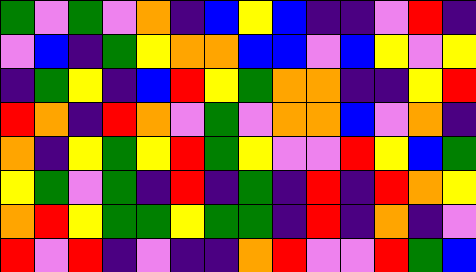[["green", "violet", "green", "violet", "orange", "indigo", "blue", "yellow", "blue", "indigo", "indigo", "violet", "red", "indigo"], ["violet", "blue", "indigo", "green", "yellow", "orange", "orange", "blue", "blue", "violet", "blue", "yellow", "violet", "yellow"], ["indigo", "green", "yellow", "indigo", "blue", "red", "yellow", "green", "orange", "orange", "indigo", "indigo", "yellow", "red"], ["red", "orange", "indigo", "red", "orange", "violet", "green", "violet", "orange", "orange", "blue", "violet", "orange", "indigo"], ["orange", "indigo", "yellow", "green", "yellow", "red", "green", "yellow", "violet", "violet", "red", "yellow", "blue", "green"], ["yellow", "green", "violet", "green", "indigo", "red", "indigo", "green", "indigo", "red", "indigo", "red", "orange", "yellow"], ["orange", "red", "yellow", "green", "green", "yellow", "green", "green", "indigo", "red", "indigo", "orange", "indigo", "violet"], ["red", "violet", "red", "indigo", "violet", "indigo", "indigo", "orange", "red", "violet", "violet", "red", "green", "blue"]]